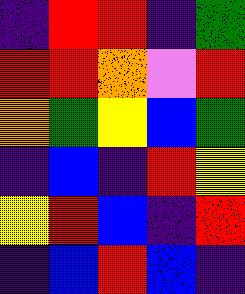[["indigo", "red", "red", "indigo", "green"], ["red", "red", "orange", "violet", "red"], ["orange", "green", "yellow", "blue", "green"], ["indigo", "blue", "indigo", "red", "yellow"], ["yellow", "red", "blue", "indigo", "red"], ["indigo", "blue", "red", "blue", "indigo"]]